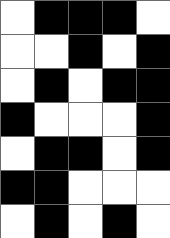[["white", "black", "black", "black", "white"], ["white", "white", "black", "white", "black"], ["white", "black", "white", "black", "black"], ["black", "white", "white", "white", "black"], ["white", "black", "black", "white", "black"], ["black", "black", "white", "white", "white"], ["white", "black", "white", "black", "white"]]